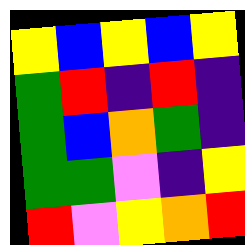[["yellow", "blue", "yellow", "blue", "yellow"], ["green", "red", "indigo", "red", "indigo"], ["green", "blue", "orange", "green", "indigo"], ["green", "green", "violet", "indigo", "yellow"], ["red", "violet", "yellow", "orange", "red"]]